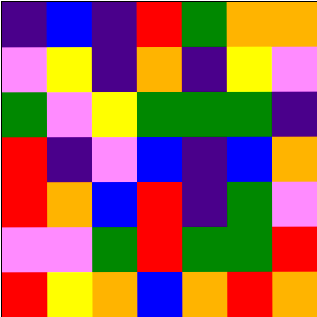[["indigo", "blue", "indigo", "red", "green", "orange", "orange"], ["violet", "yellow", "indigo", "orange", "indigo", "yellow", "violet"], ["green", "violet", "yellow", "green", "green", "green", "indigo"], ["red", "indigo", "violet", "blue", "indigo", "blue", "orange"], ["red", "orange", "blue", "red", "indigo", "green", "violet"], ["violet", "violet", "green", "red", "green", "green", "red"], ["red", "yellow", "orange", "blue", "orange", "red", "orange"]]